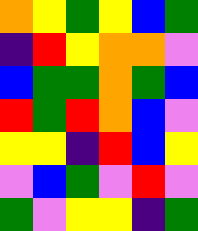[["orange", "yellow", "green", "yellow", "blue", "green"], ["indigo", "red", "yellow", "orange", "orange", "violet"], ["blue", "green", "green", "orange", "green", "blue"], ["red", "green", "red", "orange", "blue", "violet"], ["yellow", "yellow", "indigo", "red", "blue", "yellow"], ["violet", "blue", "green", "violet", "red", "violet"], ["green", "violet", "yellow", "yellow", "indigo", "green"]]